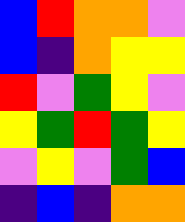[["blue", "red", "orange", "orange", "violet"], ["blue", "indigo", "orange", "yellow", "yellow"], ["red", "violet", "green", "yellow", "violet"], ["yellow", "green", "red", "green", "yellow"], ["violet", "yellow", "violet", "green", "blue"], ["indigo", "blue", "indigo", "orange", "orange"]]